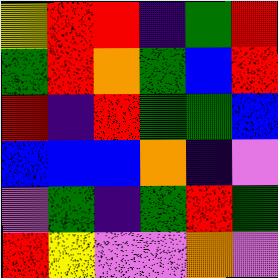[["yellow", "red", "red", "indigo", "green", "red"], ["green", "red", "orange", "green", "blue", "red"], ["red", "indigo", "red", "green", "green", "blue"], ["blue", "blue", "blue", "orange", "indigo", "violet"], ["violet", "green", "indigo", "green", "red", "green"], ["red", "yellow", "violet", "violet", "orange", "violet"]]